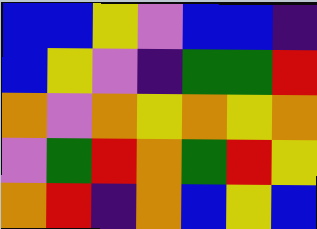[["blue", "blue", "yellow", "violet", "blue", "blue", "indigo"], ["blue", "yellow", "violet", "indigo", "green", "green", "red"], ["orange", "violet", "orange", "yellow", "orange", "yellow", "orange"], ["violet", "green", "red", "orange", "green", "red", "yellow"], ["orange", "red", "indigo", "orange", "blue", "yellow", "blue"]]